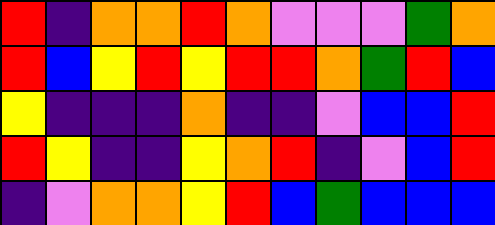[["red", "indigo", "orange", "orange", "red", "orange", "violet", "violet", "violet", "green", "orange"], ["red", "blue", "yellow", "red", "yellow", "red", "red", "orange", "green", "red", "blue"], ["yellow", "indigo", "indigo", "indigo", "orange", "indigo", "indigo", "violet", "blue", "blue", "red"], ["red", "yellow", "indigo", "indigo", "yellow", "orange", "red", "indigo", "violet", "blue", "red"], ["indigo", "violet", "orange", "orange", "yellow", "red", "blue", "green", "blue", "blue", "blue"]]